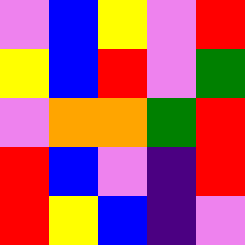[["violet", "blue", "yellow", "violet", "red"], ["yellow", "blue", "red", "violet", "green"], ["violet", "orange", "orange", "green", "red"], ["red", "blue", "violet", "indigo", "red"], ["red", "yellow", "blue", "indigo", "violet"]]